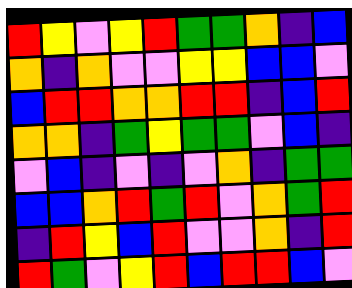[["red", "yellow", "violet", "yellow", "red", "green", "green", "orange", "indigo", "blue"], ["orange", "indigo", "orange", "violet", "violet", "yellow", "yellow", "blue", "blue", "violet"], ["blue", "red", "red", "orange", "orange", "red", "red", "indigo", "blue", "red"], ["orange", "orange", "indigo", "green", "yellow", "green", "green", "violet", "blue", "indigo"], ["violet", "blue", "indigo", "violet", "indigo", "violet", "orange", "indigo", "green", "green"], ["blue", "blue", "orange", "red", "green", "red", "violet", "orange", "green", "red"], ["indigo", "red", "yellow", "blue", "red", "violet", "violet", "orange", "indigo", "red"], ["red", "green", "violet", "yellow", "red", "blue", "red", "red", "blue", "violet"]]